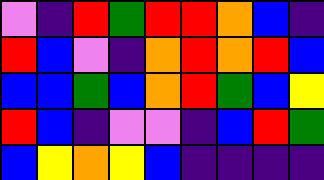[["violet", "indigo", "red", "green", "red", "red", "orange", "blue", "indigo"], ["red", "blue", "violet", "indigo", "orange", "red", "orange", "red", "blue"], ["blue", "blue", "green", "blue", "orange", "red", "green", "blue", "yellow"], ["red", "blue", "indigo", "violet", "violet", "indigo", "blue", "red", "green"], ["blue", "yellow", "orange", "yellow", "blue", "indigo", "indigo", "indigo", "indigo"]]